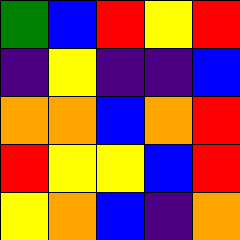[["green", "blue", "red", "yellow", "red"], ["indigo", "yellow", "indigo", "indigo", "blue"], ["orange", "orange", "blue", "orange", "red"], ["red", "yellow", "yellow", "blue", "red"], ["yellow", "orange", "blue", "indigo", "orange"]]